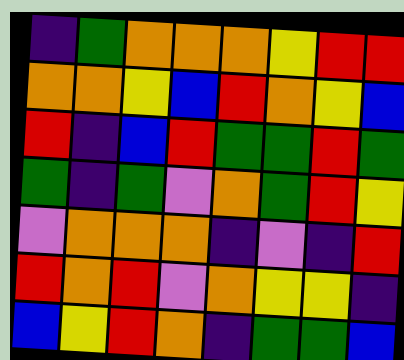[["indigo", "green", "orange", "orange", "orange", "yellow", "red", "red"], ["orange", "orange", "yellow", "blue", "red", "orange", "yellow", "blue"], ["red", "indigo", "blue", "red", "green", "green", "red", "green"], ["green", "indigo", "green", "violet", "orange", "green", "red", "yellow"], ["violet", "orange", "orange", "orange", "indigo", "violet", "indigo", "red"], ["red", "orange", "red", "violet", "orange", "yellow", "yellow", "indigo"], ["blue", "yellow", "red", "orange", "indigo", "green", "green", "blue"]]